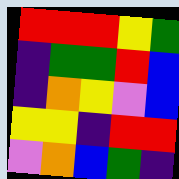[["red", "red", "red", "yellow", "green"], ["indigo", "green", "green", "red", "blue"], ["indigo", "orange", "yellow", "violet", "blue"], ["yellow", "yellow", "indigo", "red", "red"], ["violet", "orange", "blue", "green", "indigo"]]